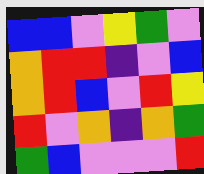[["blue", "blue", "violet", "yellow", "green", "violet"], ["orange", "red", "red", "indigo", "violet", "blue"], ["orange", "red", "blue", "violet", "red", "yellow"], ["red", "violet", "orange", "indigo", "orange", "green"], ["green", "blue", "violet", "violet", "violet", "red"]]